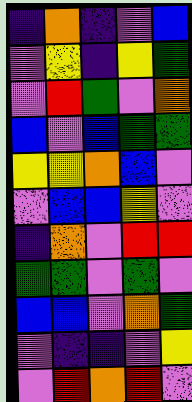[["indigo", "orange", "indigo", "violet", "blue"], ["violet", "yellow", "indigo", "yellow", "green"], ["violet", "red", "green", "violet", "orange"], ["blue", "violet", "blue", "green", "green"], ["yellow", "yellow", "orange", "blue", "violet"], ["violet", "blue", "blue", "yellow", "violet"], ["indigo", "orange", "violet", "red", "red"], ["green", "green", "violet", "green", "violet"], ["blue", "blue", "violet", "orange", "green"], ["violet", "indigo", "indigo", "violet", "yellow"], ["violet", "red", "orange", "red", "violet"]]